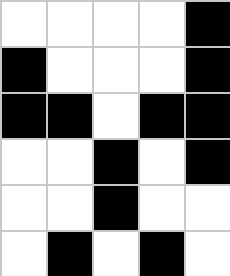[["white", "white", "white", "white", "black"], ["black", "white", "white", "white", "black"], ["black", "black", "white", "black", "black"], ["white", "white", "black", "white", "black"], ["white", "white", "black", "white", "white"], ["white", "black", "white", "black", "white"]]